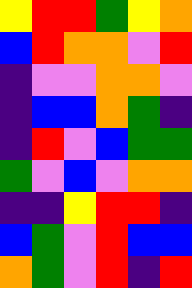[["yellow", "red", "red", "green", "yellow", "orange"], ["blue", "red", "orange", "orange", "violet", "red"], ["indigo", "violet", "violet", "orange", "orange", "violet"], ["indigo", "blue", "blue", "orange", "green", "indigo"], ["indigo", "red", "violet", "blue", "green", "green"], ["green", "violet", "blue", "violet", "orange", "orange"], ["indigo", "indigo", "yellow", "red", "red", "indigo"], ["blue", "green", "violet", "red", "blue", "blue"], ["orange", "green", "violet", "red", "indigo", "red"]]